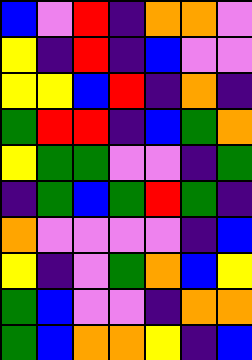[["blue", "violet", "red", "indigo", "orange", "orange", "violet"], ["yellow", "indigo", "red", "indigo", "blue", "violet", "violet"], ["yellow", "yellow", "blue", "red", "indigo", "orange", "indigo"], ["green", "red", "red", "indigo", "blue", "green", "orange"], ["yellow", "green", "green", "violet", "violet", "indigo", "green"], ["indigo", "green", "blue", "green", "red", "green", "indigo"], ["orange", "violet", "violet", "violet", "violet", "indigo", "blue"], ["yellow", "indigo", "violet", "green", "orange", "blue", "yellow"], ["green", "blue", "violet", "violet", "indigo", "orange", "orange"], ["green", "blue", "orange", "orange", "yellow", "indigo", "blue"]]